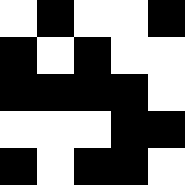[["white", "black", "white", "white", "black"], ["black", "white", "black", "white", "white"], ["black", "black", "black", "black", "white"], ["white", "white", "white", "black", "black"], ["black", "white", "black", "black", "white"]]